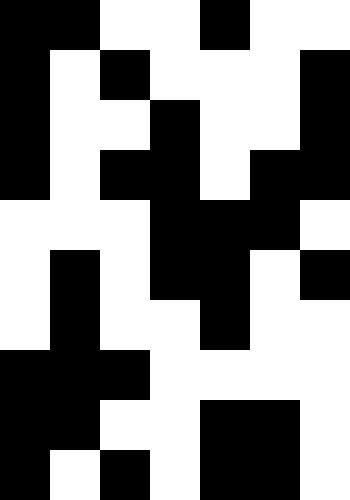[["black", "black", "white", "white", "black", "white", "white"], ["black", "white", "black", "white", "white", "white", "black"], ["black", "white", "white", "black", "white", "white", "black"], ["black", "white", "black", "black", "white", "black", "black"], ["white", "white", "white", "black", "black", "black", "white"], ["white", "black", "white", "black", "black", "white", "black"], ["white", "black", "white", "white", "black", "white", "white"], ["black", "black", "black", "white", "white", "white", "white"], ["black", "black", "white", "white", "black", "black", "white"], ["black", "white", "black", "white", "black", "black", "white"]]